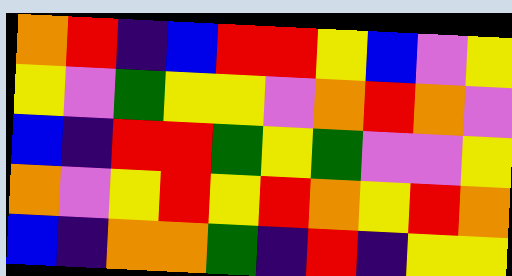[["orange", "red", "indigo", "blue", "red", "red", "yellow", "blue", "violet", "yellow"], ["yellow", "violet", "green", "yellow", "yellow", "violet", "orange", "red", "orange", "violet"], ["blue", "indigo", "red", "red", "green", "yellow", "green", "violet", "violet", "yellow"], ["orange", "violet", "yellow", "red", "yellow", "red", "orange", "yellow", "red", "orange"], ["blue", "indigo", "orange", "orange", "green", "indigo", "red", "indigo", "yellow", "yellow"]]